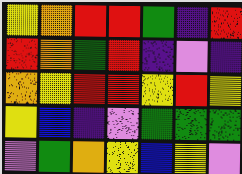[["yellow", "orange", "red", "red", "green", "indigo", "red"], ["red", "orange", "green", "red", "indigo", "violet", "indigo"], ["orange", "yellow", "red", "red", "yellow", "red", "yellow"], ["yellow", "blue", "indigo", "violet", "green", "green", "green"], ["violet", "green", "orange", "yellow", "blue", "yellow", "violet"]]